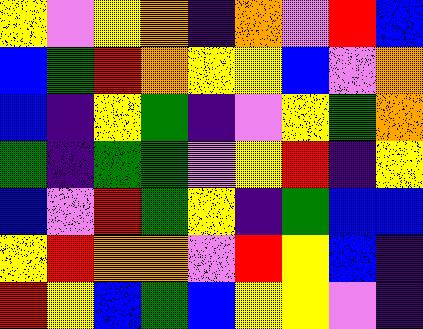[["yellow", "violet", "yellow", "orange", "indigo", "orange", "violet", "red", "blue"], ["blue", "green", "red", "orange", "yellow", "yellow", "blue", "violet", "orange"], ["blue", "indigo", "yellow", "green", "indigo", "violet", "yellow", "green", "orange"], ["green", "indigo", "green", "green", "violet", "yellow", "red", "indigo", "yellow"], ["blue", "violet", "red", "green", "yellow", "indigo", "green", "blue", "blue"], ["yellow", "red", "orange", "orange", "violet", "red", "yellow", "blue", "indigo"], ["red", "yellow", "blue", "green", "blue", "yellow", "yellow", "violet", "indigo"]]